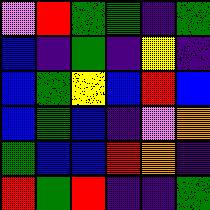[["violet", "red", "green", "green", "indigo", "green"], ["blue", "indigo", "green", "indigo", "yellow", "indigo"], ["blue", "green", "yellow", "blue", "red", "blue"], ["blue", "green", "blue", "indigo", "violet", "orange"], ["green", "blue", "blue", "red", "orange", "indigo"], ["red", "green", "red", "indigo", "indigo", "green"]]